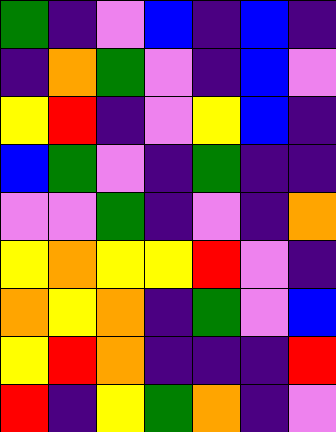[["green", "indigo", "violet", "blue", "indigo", "blue", "indigo"], ["indigo", "orange", "green", "violet", "indigo", "blue", "violet"], ["yellow", "red", "indigo", "violet", "yellow", "blue", "indigo"], ["blue", "green", "violet", "indigo", "green", "indigo", "indigo"], ["violet", "violet", "green", "indigo", "violet", "indigo", "orange"], ["yellow", "orange", "yellow", "yellow", "red", "violet", "indigo"], ["orange", "yellow", "orange", "indigo", "green", "violet", "blue"], ["yellow", "red", "orange", "indigo", "indigo", "indigo", "red"], ["red", "indigo", "yellow", "green", "orange", "indigo", "violet"]]